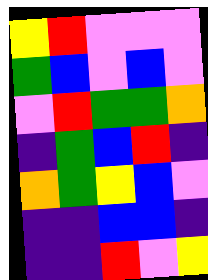[["yellow", "red", "violet", "violet", "violet"], ["green", "blue", "violet", "blue", "violet"], ["violet", "red", "green", "green", "orange"], ["indigo", "green", "blue", "red", "indigo"], ["orange", "green", "yellow", "blue", "violet"], ["indigo", "indigo", "blue", "blue", "indigo"], ["indigo", "indigo", "red", "violet", "yellow"]]